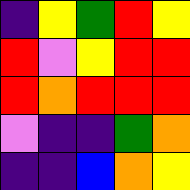[["indigo", "yellow", "green", "red", "yellow"], ["red", "violet", "yellow", "red", "red"], ["red", "orange", "red", "red", "red"], ["violet", "indigo", "indigo", "green", "orange"], ["indigo", "indigo", "blue", "orange", "yellow"]]